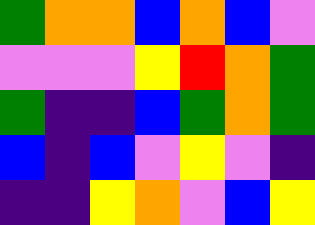[["green", "orange", "orange", "blue", "orange", "blue", "violet"], ["violet", "violet", "violet", "yellow", "red", "orange", "green"], ["green", "indigo", "indigo", "blue", "green", "orange", "green"], ["blue", "indigo", "blue", "violet", "yellow", "violet", "indigo"], ["indigo", "indigo", "yellow", "orange", "violet", "blue", "yellow"]]